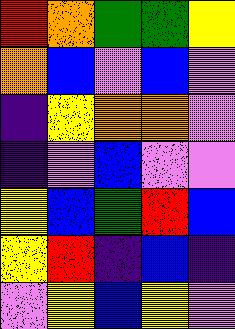[["red", "orange", "green", "green", "yellow"], ["orange", "blue", "violet", "blue", "violet"], ["indigo", "yellow", "orange", "orange", "violet"], ["indigo", "violet", "blue", "violet", "violet"], ["yellow", "blue", "green", "red", "blue"], ["yellow", "red", "indigo", "blue", "indigo"], ["violet", "yellow", "blue", "yellow", "violet"]]